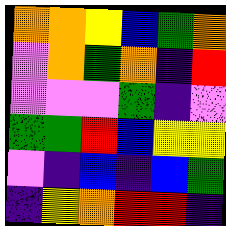[["orange", "orange", "yellow", "blue", "green", "orange"], ["violet", "orange", "green", "orange", "indigo", "red"], ["violet", "violet", "violet", "green", "indigo", "violet"], ["green", "green", "red", "blue", "yellow", "yellow"], ["violet", "indigo", "blue", "indigo", "blue", "green"], ["indigo", "yellow", "orange", "red", "red", "indigo"]]